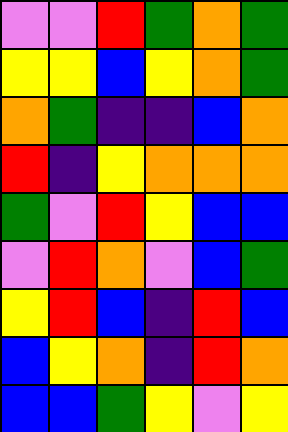[["violet", "violet", "red", "green", "orange", "green"], ["yellow", "yellow", "blue", "yellow", "orange", "green"], ["orange", "green", "indigo", "indigo", "blue", "orange"], ["red", "indigo", "yellow", "orange", "orange", "orange"], ["green", "violet", "red", "yellow", "blue", "blue"], ["violet", "red", "orange", "violet", "blue", "green"], ["yellow", "red", "blue", "indigo", "red", "blue"], ["blue", "yellow", "orange", "indigo", "red", "orange"], ["blue", "blue", "green", "yellow", "violet", "yellow"]]